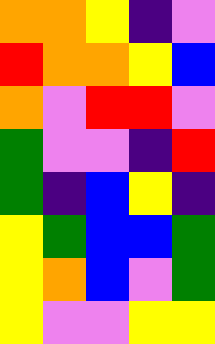[["orange", "orange", "yellow", "indigo", "violet"], ["red", "orange", "orange", "yellow", "blue"], ["orange", "violet", "red", "red", "violet"], ["green", "violet", "violet", "indigo", "red"], ["green", "indigo", "blue", "yellow", "indigo"], ["yellow", "green", "blue", "blue", "green"], ["yellow", "orange", "blue", "violet", "green"], ["yellow", "violet", "violet", "yellow", "yellow"]]